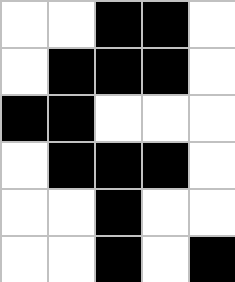[["white", "white", "black", "black", "white"], ["white", "black", "black", "black", "white"], ["black", "black", "white", "white", "white"], ["white", "black", "black", "black", "white"], ["white", "white", "black", "white", "white"], ["white", "white", "black", "white", "black"]]